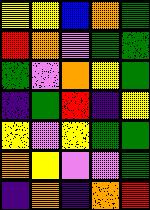[["yellow", "yellow", "blue", "orange", "green"], ["red", "orange", "violet", "green", "green"], ["green", "violet", "orange", "yellow", "green"], ["indigo", "green", "red", "indigo", "yellow"], ["yellow", "violet", "yellow", "green", "green"], ["orange", "yellow", "violet", "violet", "green"], ["indigo", "orange", "indigo", "orange", "red"]]